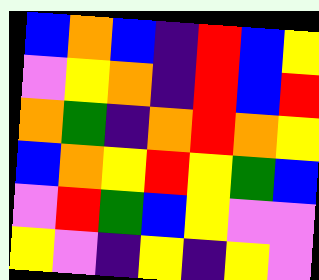[["blue", "orange", "blue", "indigo", "red", "blue", "yellow"], ["violet", "yellow", "orange", "indigo", "red", "blue", "red"], ["orange", "green", "indigo", "orange", "red", "orange", "yellow"], ["blue", "orange", "yellow", "red", "yellow", "green", "blue"], ["violet", "red", "green", "blue", "yellow", "violet", "violet"], ["yellow", "violet", "indigo", "yellow", "indigo", "yellow", "violet"]]